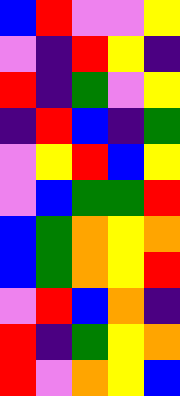[["blue", "red", "violet", "violet", "yellow"], ["violet", "indigo", "red", "yellow", "indigo"], ["red", "indigo", "green", "violet", "yellow"], ["indigo", "red", "blue", "indigo", "green"], ["violet", "yellow", "red", "blue", "yellow"], ["violet", "blue", "green", "green", "red"], ["blue", "green", "orange", "yellow", "orange"], ["blue", "green", "orange", "yellow", "red"], ["violet", "red", "blue", "orange", "indigo"], ["red", "indigo", "green", "yellow", "orange"], ["red", "violet", "orange", "yellow", "blue"]]